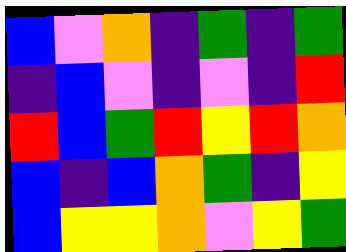[["blue", "violet", "orange", "indigo", "green", "indigo", "green"], ["indigo", "blue", "violet", "indigo", "violet", "indigo", "red"], ["red", "blue", "green", "red", "yellow", "red", "orange"], ["blue", "indigo", "blue", "orange", "green", "indigo", "yellow"], ["blue", "yellow", "yellow", "orange", "violet", "yellow", "green"]]